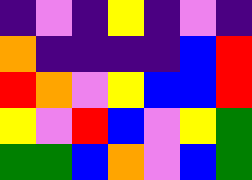[["indigo", "violet", "indigo", "yellow", "indigo", "violet", "indigo"], ["orange", "indigo", "indigo", "indigo", "indigo", "blue", "red"], ["red", "orange", "violet", "yellow", "blue", "blue", "red"], ["yellow", "violet", "red", "blue", "violet", "yellow", "green"], ["green", "green", "blue", "orange", "violet", "blue", "green"]]